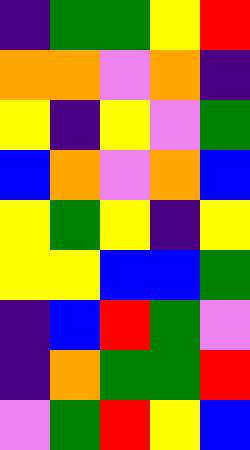[["indigo", "green", "green", "yellow", "red"], ["orange", "orange", "violet", "orange", "indigo"], ["yellow", "indigo", "yellow", "violet", "green"], ["blue", "orange", "violet", "orange", "blue"], ["yellow", "green", "yellow", "indigo", "yellow"], ["yellow", "yellow", "blue", "blue", "green"], ["indigo", "blue", "red", "green", "violet"], ["indigo", "orange", "green", "green", "red"], ["violet", "green", "red", "yellow", "blue"]]